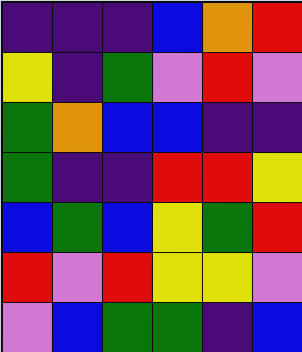[["indigo", "indigo", "indigo", "blue", "orange", "red"], ["yellow", "indigo", "green", "violet", "red", "violet"], ["green", "orange", "blue", "blue", "indigo", "indigo"], ["green", "indigo", "indigo", "red", "red", "yellow"], ["blue", "green", "blue", "yellow", "green", "red"], ["red", "violet", "red", "yellow", "yellow", "violet"], ["violet", "blue", "green", "green", "indigo", "blue"]]